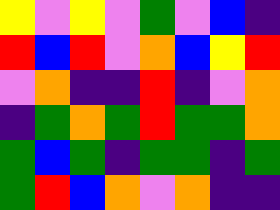[["yellow", "violet", "yellow", "violet", "green", "violet", "blue", "indigo"], ["red", "blue", "red", "violet", "orange", "blue", "yellow", "red"], ["violet", "orange", "indigo", "indigo", "red", "indigo", "violet", "orange"], ["indigo", "green", "orange", "green", "red", "green", "green", "orange"], ["green", "blue", "green", "indigo", "green", "green", "indigo", "green"], ["green", "red", "blue", "orange", "violet", "orange", "indigo", "indigo"]]